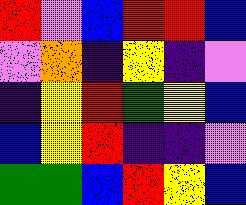[["red", "violet", "blue", "red", "red", "blue"], ["violet", "orange", "indigo", "yellow", "indigo", "violet"], ["indigo", "yellow", "red", "green", "yellow", "blue"], ["blue", "yellow", "red", "indigo", "indigo", "violet"], ["green", "green", "blue", "red", "yellow", "blue"]]